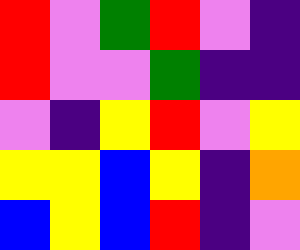[["red", "violet", "green", "red", "violet", "indigo"], ["red", "violet", "violet", "green", "indigo", "indigo"], ["violet", "indigo", "yellow", "red", "violet", "yellow"], ["yellow", "yellow", "blue", "yellow", "indigo", "orange"], ["blue", "yellow", "blue", "red", "indigo", "violet"]]